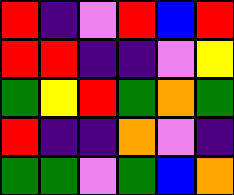[["red", "indigo", "violet", "red", "blue", "red"], ["red", "red", "indigo", "indigo", "violet", "yellow"], ["green", "yellow", "red", "green", "orange", "green"], ["red", "indigo", "indigo", "orange", "violet", "indigo"], ["green", "green", "violet", "green", "blue", "orange"]]